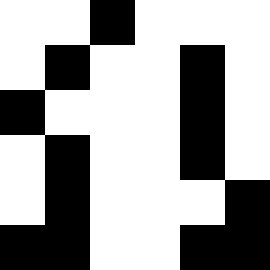[["white", "white", "black", "white", "white", "white"], ["white", "black", "white", "white", "black", "white"], ["black", "white", "white", "white", "black", "white"], ["white", "black", "white", "white", "black", "white"], ["white", "black", "white", "white", "white", "black"], ["black", "black", "white", "white", "black", "black"]]